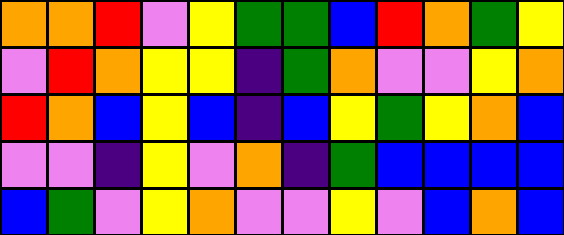[["orange", "orange", "red", "violet", "yellow", "green", "green", "blue", "red", "orange", "green", "yellow"], ["violet", "red", "orange", "yellow", "yellow", "indigo", "green", "orange", "violet", "violet", "yellow", "orange"], ["red", "orange", "blue", "yellow", "blue", "indigo", "blue", "yellow", "green", "yellow", "orange", "blue"], ["violet", "violet", "indigo", "yellow", "violet", "orange", "indigo", "green", "blue", "blue", "blue", "blue"], ["blue", "green", "violet", "yellow", "orange", "violet", "violet", "yellow", "violet", "blue", "orange", "blue"]]